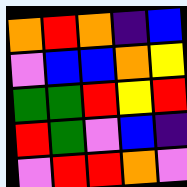[["orange", "red", "orange", "indigo", "blue"], ["violet", "blue", "blue", "orange", "yellow"], ["green", "green", "red", "yellow", "red"], ["red", "green", "violet", "blue", "indigo"], ["violet", "red", "red", "orange", "violet"]]